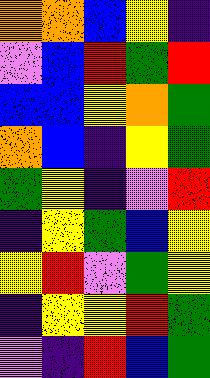[["orange", "orange", "blue", "yellow", "indigo"], ["violet", "blue", "red", "green", "red"], ["blue", "blue", "yellow", "orange", "green"], ["orange", "blue", "indigo", "yellow", "green"], ["green", "yellow", "indigo", "violet", "red"], ["indigo", "yellow", "green", "blue", "yellow"], ["yellow", "red", "violet", "green", "yellow"], ["indigo", "yellow", "yellow", "red", "green"], ["violet", "indigo", "red", "blue", "green"]]